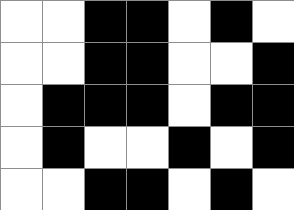[["white", "white", "black", "black", "white", "black", "white"], ["white", "white", "black", "black", "white", "white", "black"], ["white", "black", "black", "black", "white", "black", "black"], ["white", "black", "white", "white", "black", "white", "black"], ["white", "white", "black", "black", "white", "black", "white"]]